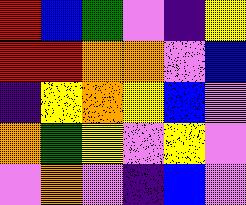[["red", "blue", "green", "violet", "indigo", "yellow"], ["red", "red", "orange", "orange", "violet", "blue"], ["indigo", "yellow", "orange", "yellow", "blue", "violet"], ["orange", "green", "yellow", "violet", "yellow", "violet"], ["violet", "orange", "violet", "indigo", "blue", "violet"]]